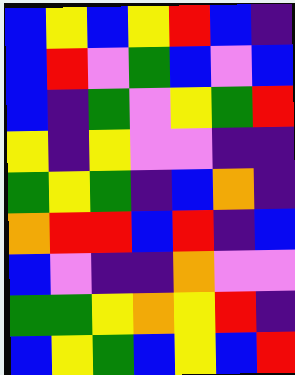[["blue", "yellow", "blue", "yellow", "red", "blue", "indigo"], ["blue", "red", "violet", "green", "blue", "violet", "blue"], ["blue", "indigo", "green", "violet", "yellow", "green", "red"], ["yellow", "indigo", "yellow", "violet", "violet", "indigo", "indigo"], ["green", "yellow", "green", "indigo", "blue", "orange", "indigo"], ["orange", "red", "red", "blue", "red", "indigo", "blue"], ["blue", "violet", "indigo", "indigo", "orange", "violet", "violet"], ["green", "green", "yellow", "orange", "yellow", "red", "indigo"], ["blue", "yellow", "green", "blue", "yellow", "blue", "red"]]